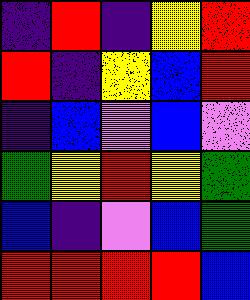[["indigo", "red", "indigo", "yellow", "red"], ["red", "indigo", "yellow", "blue", "red"], ["indigo", "blue", "violet", "blue", "violet"], ["green", "yellow", "red", "yellow", "green"], ["blue", "indigo", "violet", "blue", "green"], ["red", "red", "red", "red", "blue"]]